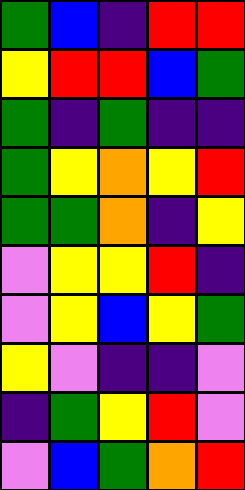[["green", "blue", "indigo", "red", "red"], ["yellow", "red", "red", "blue", "green"], ["green", "indigo", "green", "indigo", "indigo"], ["green", "yellow", "orange", "yellow", "red"], ["green", "green", "orange", "indigo", "yellow"], ["violet", "yellow", "yellow", "red", "indigo"], ["violet", "yellow", "blue", "yellow", "green"], ["yellow", "violet", "indigo", "indigo", "violet"], ["indigo", "green", "yellow", "red", "violet"], ["violet", "blue", "green", "orange", "red"]]